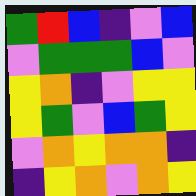[["green", "red", "blue", "indigo", "violet", "blue"], ["violet", "green", "green", "green", "blue", "violet"], ["yellow", "orange", "indigo", "violet", "yellow", "yellow"], ["yellow", "green", "violet", "blue", "green", "yellow"], ["violet", "orange", "yellow", "orange", "orange", "indigo"], ["indigo", "yellow", "orange", "violet", "orange", "yellow"]]